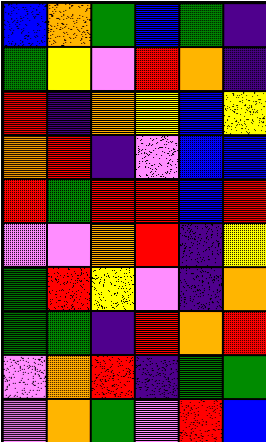[["blue", "orange", "green", "blue", "green", "indigo"], ["green", "yellow", "violet", "red", "orange", "indigo"], ["red", "indigo", "orange", "yellow", "blue", "yellow"], ["orange", "red", "indigo", "violet", "blue", "blue"], ["red", "green", "red", "red", "blue", "red"], ["violet", "violet", "orange", "red", "indigo", "yellow"], ["green", "red", "yellow", "violet", "indigo", "orange"], ["green", "green", "indigo", "red", "orange", "red"], ["violet", "orange", "red", "indigo", "green", "green"], ["violet", "orange", "green", "violet", "red", "blue"]]